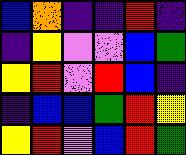[["blue", "orange", "indigo", "indigo", "red", "indigo"], ["indigo", "yellow", "violet", "violet", "blue", "green"], ["yellow", "red", "violet", "red", "blue", "indigo"], ["indigo", "blue", "blue", "green", "red", "yellow"], ["yellow", "red", "violet", "blue", "red", "green"]]